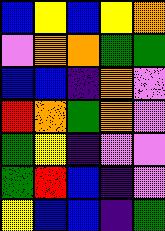[["blue", "yellow", "blue", "yellow", "orange"], ["violet", "orange", "orange", "green", "green"], ["blue", "blue", "indigo", "orange", "violet"], ["red", "orange", "green", "orange", "violet"], ["green", "yellow", "indigo", "violet", "violet"], ["green", "red", "blue", "indigo", "violet"], ["yellow", "blue", "blue", "indigo", "green"]]